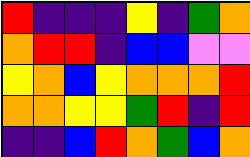[["red", "indigo", "indigo", "indigo", "yellow", "indigo", "green", "orange"], ["orange", "red", "red", "indigo", "blue", "blue", "violet", "violet"], ["yellow", "orange", "blue", "yellow", "orange", "orange", "orange", "red"], ["orange", "orange", "yellow", "yellow", "green", "red", "indigo", "red"], ["indigo", "indigo", "blue", "red", "orange", "green", "blue", "orange"]]